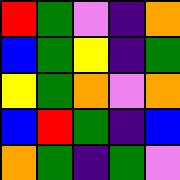[["red", "green", "violet", "indigo", "orange"], ["blue", "green", "yellow", "indigo", "green"], ["yellow", "green", "orange", "violet", "orange"], ["blue", "red", "green", "indigo", "blue"], ["orange", "green", "indigo", "green", "violet"]]